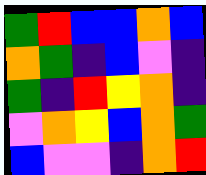[["green", "red", "blue", "blue", "orange", "blue"], ["orange", "green", "indigo", "blue", "violet", "indigo"], ["green", "indigo", "red", "yellow", "orange", "indigo"], ["violet", "orange", "yellow", "blue", "orange", "green"], ["blue", "violet", "violet", "indigo", "orange", "red"]]